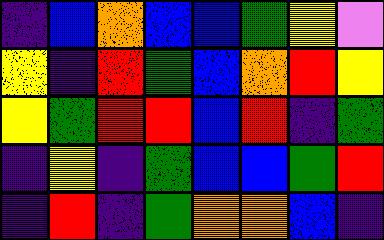[["indigo", "blue", "orange", "blue", "blue", "green", "yellow", "violet"], ["yellow", "indigo", "red", "green", "blue", "orange", "red", "yellow"], ["yellow", "green", "red", "red", "blue", "red", "indigo", "green"], ["indigo", "yellow", "indigo", "green", "blue", "blue", "green", "red"], ["indigo", "red", "indigo", "green", "orange", "orange", "blue", "indigo"]]